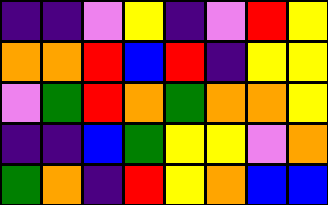[["indigo", "indigo", "violet", "yellow", "indigo", "violet", "red", "yellow"], ["orange", "orange", "red", "blue", "red", "indigo", "yellow", "yellow"], ["violet", "green", "red", "orange", "green", "orange", "orange", "yellow"], ["indigo", "indigo", "blue", "green", "yellow", "yellow", "violet", "orange"], ["green", "orange", "indigo", "red", "yellow", "orange", "blue", "blue"]]